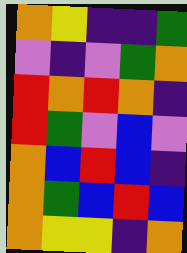[["orange", "yellow", "indigo", "indigo", "green"], ["violet", "indigo", "violet", "green", "orange"], ["red", "orange", "red", "orange", "indigo"], ["red", "green", "violet", "blue", "violet"], ["orange", "blue", "red", "blue", "indigo"], ["orange", "green", "blue", "red", "blue"], ["orange", "yellow", "yellow", "indigo", "orange"]]